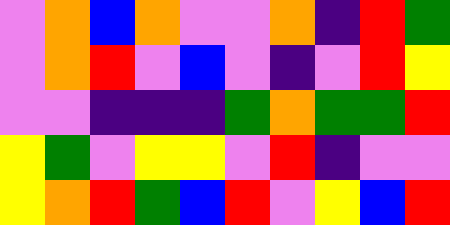[["violet", "orange", "blue", "orange", "violet", "violet", "orange", "indigo", "red", "green"], ["violet", "orange", "red", "violet", "blue", "violet", "indigo", "violet", "red", "yellow"], ["violet", "violet", "indigo", "indigo", "indigo", "green", "orange", "green", "green", "red"], ["yellow", "green", "violet", "yellow", "yellow", "violet", "red", "indigo", "violet", "violet"], ["yellow", "orange", "red", "green", "blue", "red", "violet", "yellow", "blue", "red"]]